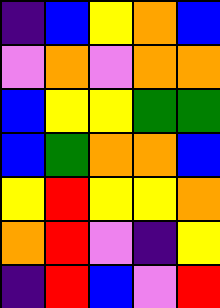[["indigo", "blue", "yellow", "orange", "blue"], ["violet", "orange", "violet", "orange", "orange"], ["blue", "yellow", "yellow", "green", "green"], ["blue", "green", "orange", "orange", "blue"], ["yellow", "red", "yellow", "yellow", "orange"], ["orange", "red", "violet", "indigo", "yellow"], ["indigo", "red", "blue", "violet", "red"]]